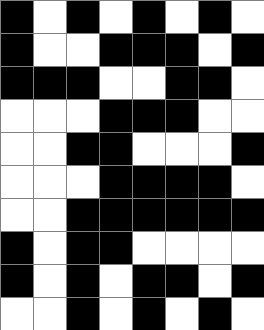[["black", "white", "black", "white", "black", "white", "black", "white"], ["black", "white", "white", "black", "black", "black", "white", "black"], ["black", "black", "black", "white", "white", "black", "black", "white"], ["white", "white", "white", "black", "black", "black", "white", "white"], ["white", "white", "black", "black", "white", "white", "white", "black"], ["white", "white", "white", "black", "black", "black", "black", "white"], ["white", "white", "black", "black", "black", "black", "black", "black"], ["black", "white", "black", "black", "white", "white", "white", "white"], ["black", "white", "black", "white", "black", "black", "white", "black"], ["white", "white", "black", "white", "black", "white", "black", "white"]]